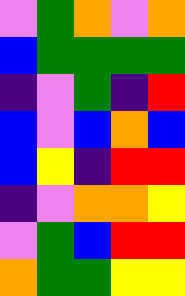[["violet", "green", "orange", "violet", "orange"], ["blue", "green", "green", "green", "green"], ["indigo", "violet", "green", "indigo", "red"], ["blue", "violet", "blue", "orange", "blue"], ["blue", "yellow", "indigo", "red", "red"], ["indigo", "violet", "orange", "orange", "yellow"], ["violet", "green", "blue", "red", "red"], ["orange", "green", "green", "yellow", "yellow"]]